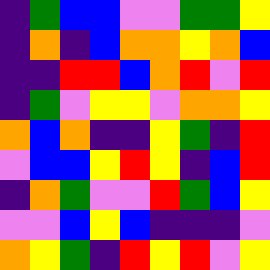[["indigo", "green", "blue", "blue", "violet", "violet", "green", "green", "yellow"], ["indigo", "orange", "indigo", "blue", "orange", "orange", "yellow", "orange", "blue"], ["indigo", "indigo", "red", "red", "blue", "orange", "red", "violet", "red"], ["indigo", "green", "violet", "yellow", "yellow", "violet", "orange", "orange", "yellow"], ["orange", "blue", "orange", "indigo", "indigo", "yellow", "green", "indigo", "red"], ["violet", "blue", "blue", "yellow", "red", "yellow", "indigo", "blue", "red"], ["indigo", "orange", "green", "violet", "violet", "red", "green", "blue", "yellow"], ["violet", "violet", "blue", "yellow", "blue", "indigo", "indigo", "indigo", "violet"], ["orange", "yellow", "green", "indigo", "red", "yellow", "red", "violet", "yellow"]]